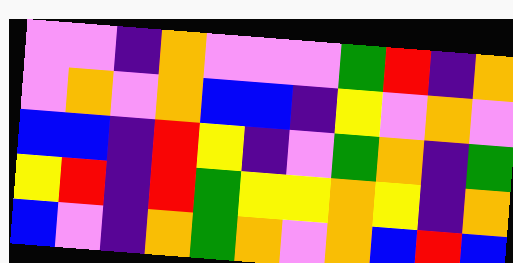[["violet", "violet", "indigo", "orange", "violet", "violet", "violet", "green", "red", "indigo", "orange"], ["violet", "orange", "violet", "orange", "blue", "blue", "indigo", "yellow", "violet", "orange", "violet"], ["blue", "blue", "indigo", "red", "yellow", "indigo", "violet", "green", "orange", "indigo", "green"], ["yellow", "red", "indigo", "red", "green", "yellow", "yellow", "orange", "yellow", "indigo", "orange"], ["blue", "violet", "indigo", "orange", "green", "orange", "violet", "orange", "blue", "red", "blue"]]